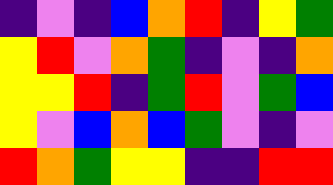[["indigo", "violet", "indigo", "blue", "orange", "red", "indigo", "yellow", "green"], ["yellow", "red", "violet", "orange", "green", "indigo", "violet", "indigo", "orange"], ["yellow", "yellow", "red", "indigo", "green", "red", "violet", "green", "blue"], ["yellow", "violet", "blue", "orange", "blue", "green", "violet", "indigo", "violet"], ["red", "orange", "green", "yellow", "yellow", "indigo", "indigo", "red", "red"]]